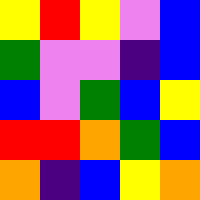[["yellow", "red", "yellow", "violet", "blue"], ["green", "violet", "violet", "indigo", "blue"], ["blue", "violet", "green", "blue", "yellow"], ["red", "red", "orange", "green", "blue"], ["orange", "indigo", "blue", "yellow", "orange"]]